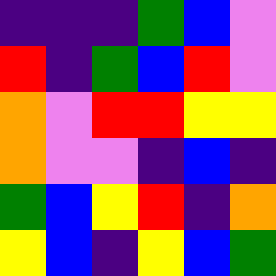[["indigo", "indigo", "indigo", "green", "blue", "violet"], ["red", "indigo", "green", "blue", "red", "violet"], ["orange", "violet", "red", "red", "yellow", "yellow"], ["orange", "violet", "violet", "indigo", "blue", "indigo"], ["green", "blue", "yellow", "red", "indigo", "orange"], ["yellow", "blue", "indigo", "yellow", "blue", "green"]]